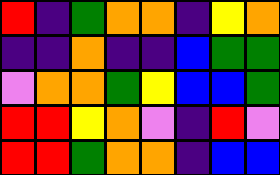[["red", "indigo", "green", "orange", "orange", "indigo", "yellow", "orange"], ["indigo", "indigo", "orange", "indigo", "indigo", "blue", "green", "green"], ["violet", "orange", "orange", "green", "yellow", "blue", "blue", "green"], ["red", "red", "yellow", "orange", "violet", "indigo", "red", "violet"], ["red", "red", "green", "orange", "orange", "indigo", "blue", "blue"]]